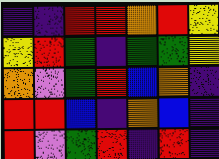[["indigo", "indigo", "red", "red", "orange", "red", "yellow"], ["yellow", "red", "green", "indigo", "green", "green", "yellow"], ["orange", "violet", "green", "red", "blue", "orange", "indigo"], ["red", "red", "blue", "indigo", "orange", "blue", "indigo"], ["red", "violet", "green", "red", "indigo", "red", "indigo"]]